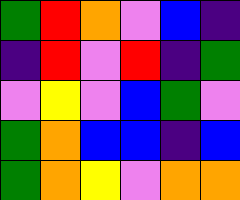[["green", "red", "orange", "violet", "blue", "indigo"], ["indigo", "red", "violet", "red", "indigo", "green"], ["violet", "yellow", "violet", "blue", "green", "violet"], ["green", "orange", "blue", "blue", "indigo", "blue"], ["green", "orange", "yellow", "violet", "orange", "orange"]]